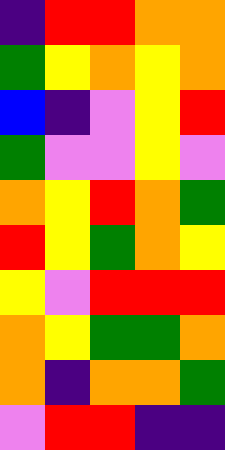[["indigo", "red", "red", "orange", "orange"], ["green", "yellow", "orange", "yellow", "orange"], ["blue", "indigo", "violet", "yellow", "red"], ["green", "violet", "violet", "yellow", "violet"], ["orange", "yellow", "red", "orange", "green"], ["red", "yellow", "green", "orange", "yellow"], ["yellow", "violet", "red", "red", "red"], ["orange", "yellow", "green", "green", "orange"], ["orange", "indigo", "orange", "orange", "green"], ["violet", "red", "red", "indigo", "indigo"]]